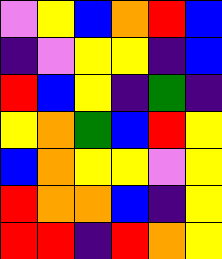[["violet", "yellow", "blue", "orange", "red", "blue"], ["indigo", "violet", "yellow", "yellow", "indigo", "blue"], ["red", "blue", "yellow", "indigo", "green", "indigo"], ["yellow", "orange", "green", "blue", "red", "yellow"], ["blue", "orange", "yellow", "yellow", "violet", "yellow"], ["red", "orange", "orange", "blue", "indigo", "yellow"], ["red", "red", "indigo", "red", "orange", "yellow"]]